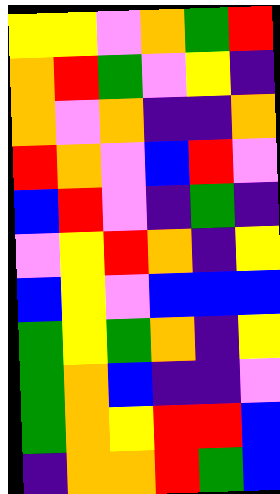[["yellow", "yellow", "violet", "orange", "green", "red"], ["orange", "red", "green", "violet", "yellow", "indigo"], ["orange", "violet", "orange", "indigo", "indigo", "orange"], ["red", "orange", "violet", "blue", "red", "violet"], ["blue", "red", "violet", "indigo", "green", "indigo"], ["violet", "yellow", "red", "orange", "indigo", "yellow"], ["blue", "yellow", "violet", "blue", "blue", "blue"], ["green", "yellow", "green", "orange", "indigo", "yellow"], ["green", "orange", "blue", "indigo", "indigo", "violet"], ["green", "orange", "yellow", "red", "red", "blue"], ["indigo", "orange", "orange", "red", "green", "blue"]]